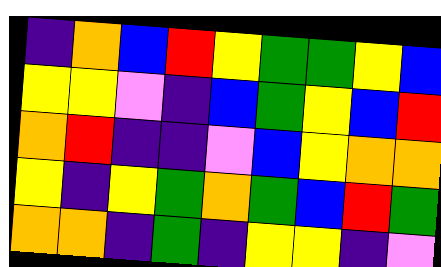[["indigo", "orange", "blue", "red", "yellow", "green", "green", "yellow", "blue"], ["yellow", "yellow", "violet", "indigo", "blue", "green", "yellow", "blue", "red"], ["orange", "red", "indigo", "indigo", "violet", "blue", "yellow", "orange", "orange"], ["yellow", "indigo", "yellow", "green", "orange", "green", "blue", "red", "green"], ["orange", "orange", "indigo", "green", "indigo", "yellow", "yellow", "indigo", "violet"]]